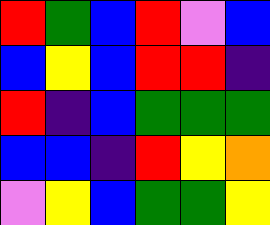[["red", "green", "blue", "red", "violet", "blue"], ["blue", "yellow", "blue", "red", "red", "indigo"], ["red", "indigo", "blue", "green", "green", "green"], ["blue", "blue", "indigo", "red", "yellow", "orange"], ["violet", "yellow", "blue", "green", "green", "yellow"]]